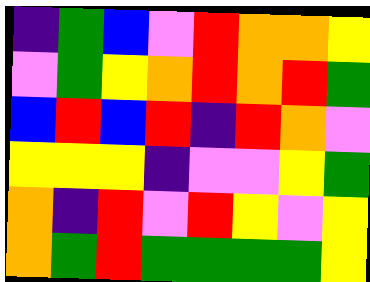[["indigo", "green", "blue", "violet", "red", "orange", "orange", "yellow"], ["violet", "green", "yellow", "orange", "red", "orange", "red", "green"], ["blue", "red", "blue", "red", "indigo", "red", "orange", "violet"], ["yellow", "yellow", "yellow", "indigo", "violet", "violet", "yellow", "green"], ["orange", "indigo", "red", "violet", "red", "yellow", "violet", "yellow"], ["orange", "green", "red", "green", "green", "green", "green", "yellow"]]